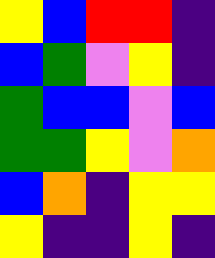[["yellow", "blue", "red", "red", "indigo"], ["blue", "green", "violet", "yellow", "indigo"], ["green", "blue", "blue", "violet", "blue"], ["green", "green", "yellow", "violet", "orange"], ["blue", "orange", "indigo", "yellow", "yellow"], ["yellow", "indigo", "indigo", "yellow", "indigo"]]